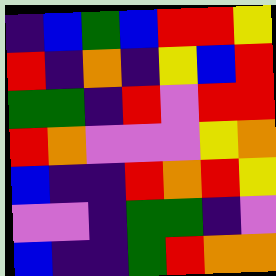[["indigo", "blue", "green", "blue", "red", "red", "yellow"], ["red", "indigo", "orange", "indigo", "yellow", "blue", "red"], ["green", "green", "indigo", "red", "violet", "red", "red"], ["red", "orange", "violet", "violet", "violet", "yellow", "orange"], ["blue", "indigo", "indigo", "red", "orange", "red", "yellow"], ["violet", "violet", "indigo", "green", "green", "indigo", "violet"], ["blue", "indigo", "indigo", "green", "red", "orange", "orange"]]